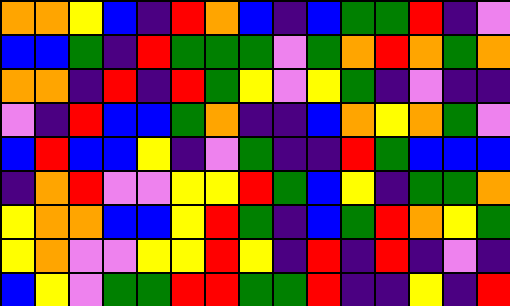[["orange", "orange", "yellow", "blue", "indigo", "red", "orange", "blue", "indigo", "blue", "green", "green", "red", "indigo", "violet"], ["blue", "blue", "green", "indigo", "red", "green", "green", "green", "violet", "green", "orange", "red", "orange", "green", "orange"], ["orange", "orange", "indigo", "red", "indigo", "red", "green", "yellow", "violet", "yellow", "green", "indigo", "violet", "indigo", "indigo"], ["violet", "indigo", "red", "blue", "blue", "green", "orange", "indigo", "indigo", "blue", "orange", "yellow", "orange", "green", "violet"], ["blue", "red", "blue", "blue", "yellow", "indigo", "violet", "green", "indigo", "indigo", "red", "green", "blue", "blue", "blue"], ["indigo", "orange", "red", "violet", "violet", "yellow", "yellow", "red", "green", "blue", "yellow", "indigo", "green", "green", "orange"], ["yellow", "orange", "orange", "blue", "blue", "yellow", "red", "green", "indigo", "blue", "green", "red", "orange", "yellow", "green"], ["yellow", "orange", "violet", "violet", "yellow", "yellow", "red", "yellow", "indigo", "red", "indigo", "red", "indigo", "violet", "indigo"], ["blue", "yellow", "violet", "green", "green", "red", "red", "green", "green", "red", "indigo", "indigo", "yellow", "indigo", "red"]]